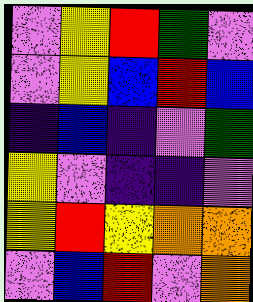[["violet", "yellow", "red", "green", "violet"], ["violet", "yellow", "blue", "red", "blue"], ["indigo", "blue", "indigo", "violet", "green"], ["yellow", "violet", "indigo", "indigo", "violet"], ["yellow", "red", "yellow", "orange", "orange"], ["violet", "blue", "red", "violet", "orange"]]